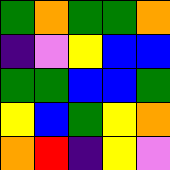[["green", "orange", "green", "green", "orange"], ["indigo", "violet", "yellow", "blue", "blue"], ["green", "green", "blue", "blue", "green"], ["yellow", "blue", "green", "yellow", "orange"], ["orange", "red", "indigo", "yellow", "violet"]]